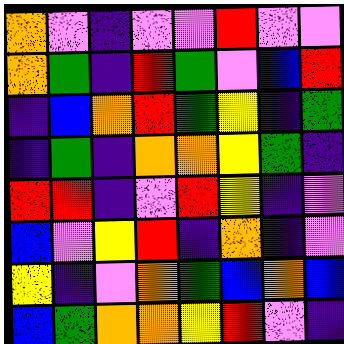[["orange", "violet", "indigo", "violet", "violet", "red", "violet", "violet"], ["orange", "green", "indigo", "red", "green", "violet", "blue", "red"], ["indigo", "blue", "orange", "red", "green", "yellow", "indigo", "green"], ["indigo", "green", "indigo", "orange", "orange", "yellow", "green", "indigo"], ["red", "red", "indigo", "violet", "red", "yellow", "indigo", "violet"], ["blue", "violet", "yellow", "red", "indigo", "orange", "indigo", "violet"], ["yellow", "indigo", "violet", "orange", "green", "blue", "orange", "blue"], ["blue", "green", "orange", "orange", "yellow", "red", "violet", "indigo"]]